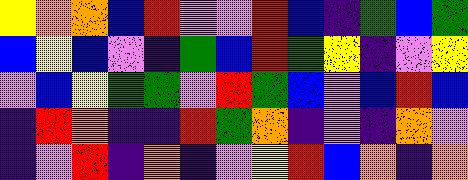[["yellow", "orange", "orange", "blue", "red", "violet", "violet", "red", "blue", "indigo", "green", "blue", "green"], ["blue", "yellow", "blue", "violet", "indigo", "green", "blue", "red", "green", "yellow", "indigo", "violet", "yellow"], ["violet", "blue", "yellow", "green", "green", "violet", "red", "green", "blue", "violet", "blue", "red", "blue"], ["indigo", "red", "orange", "indigo", "indigo", "red", "green", "orange", "indigo", "violet", "indigo", "orange", "violet"], ["indigo", "violet", "red", "indigo", "orange", "indigo", "violet", "yellow", "red", "blue", "orange", "indigo", "orange"]]